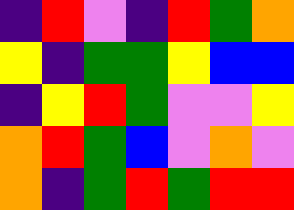[["indigo", "red", "violet", "indigo", "red", "green", "orange"], ["yellow", "indigo", "green", "green", "yellow", "blue", "blue"], ["indigo", "yellow", "red", "green", "violet", "violet", "yellow"], ["orange", "red", "green", "blue", "violet", "orange", "violet"], ["orange", "indigo", "green", "red", "green", "red", "red"]]